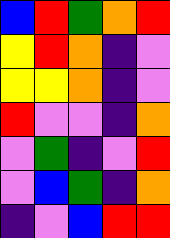[["blue", "red", "green", "orange", "red"], ["yellow", "red", "orange", "indigo", "violet"], ["yellow", "yellow", "orange", "indigo", "violet"], ["red", "violet", "violet", "indigo", "orange"], ["violet", "green", "indigo", "violet", "red"], ["violet", "blue", "green", "indigo", "orange"], ["indigo", "violet", "blue", "red", "red"]]